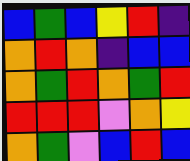[["blue", "green", "blue", "yellow", "red", "indigo"], ["orange", "red", "orange", "indigo", "blue", "blue"], ["orange", "green", "red", "orange", "green", "red"], ["red", "red", "red", "violet", "orange", "yellow"], ["orange", "green", "violet", "blue", "red", "blue"]]